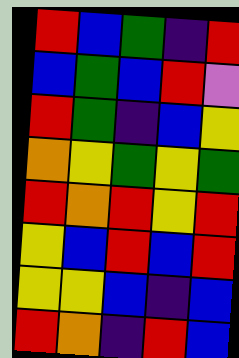[["red", "blue", "green", "indigo", "red"], ["blue", "green", "blue", "red", "violet"], ["red", "green", "indigo", "blue", "yellow"], ["orange", "yellow", "green", "yellow", "green"], ["red", "orange", "red", "yellow", "red"], ["yellow", "blue", "red", "blue", "red"], ["yellow", "yellow", "blue", "indigo", "blue"], ["red", "orange", "indigo", "red", "blue"]]